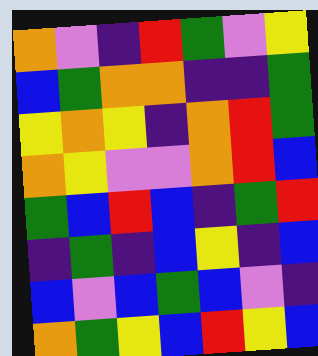[["orange", "violet", "indigo", "red", "green", "violet", "yellow"], ["blue", "green", "orange", "orange", "indigo", "indigo", "green"], ["yellow", "orange", "yellow", "indigo", "orange", "red", "green"], ["orange", "yellow", "violet", "violet", "orange", "red", "blue"], ["green", "blue", "red", "blue", "indigo", "green", "red"], ["indigo", "green", "indigo", "blue", "yellow", "indigo", "blue"], ["blue", "violet", "blue", "green", "blue", "violet", "indigo"], ["orange", "green", "yellow", "blue", "red", "yellow", "blue"]]